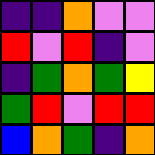[["indigo", "indigo", "orange", "violet", "violet"], ["red", "violet", "red", "indigo", "violet"], ["indigo", "green", "orange", "green", "yellow"], ["green", "red", "violet", "red", "red"], ["blue", "orange", "green", "indigo", "orange"]]